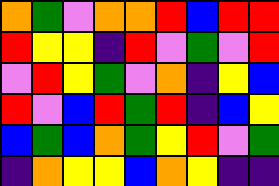[["orange", "green", "violet", "orange", "orange", "red", "blue", "red", "red"], ["red", "yellow", "yellow", "indigo", "red", "violet", "green", "violet", "red"], ["violet", "red", "yellow", "green", "violet", "orange", "indigo", "yellow", "blue"], ["red", "violet", "blue", "red", "green", "red", "indigo", "blue", "yellow"], ["blue", "green", "blue", "orange", "green", "yellow", "red", "violet", "green"], ["indigo", "orange", "yellow", "yellow", "blue", "orange", "yellow", "indigo", "indigo"]]